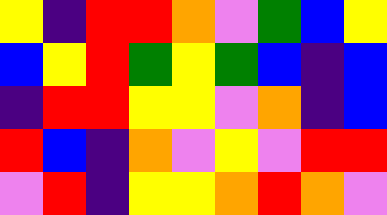[["yellow", "indigo", "red", "red", "orange", "violet", "green", "blue", "yellow"], ["blue", "yellow", "red", "green", "yellow", "green", "blue", "indigo", "blue"], ["indigo", "red", "red", "yellow", "yellow", "violet", "orange", "indigo", "blue"], ["red", "blue", "indigo", "orange", "violet", "yellow", "violet", "red", "red"], ["violet", "red", "indigo", "yellow", "yellow", "orange", "red", "orange", "violet"]]